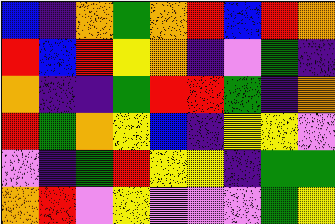[["blue", "indigo", "orange", "green", "orange", "red", "blue", "red", "orange"], ["red", "blue", "red", "yellow", "orange", "indigo", "violet", "green", "indigo"], ["orange", "indigo", "indigo", "green", "red", "red", "green", "indigo", "orange"], ["red", "green", "orange", "yellow", "blue", "indigo", "yellow", "yellow", "violet"], ["violet", "indigo", "green", "red", "yellow", "yellow", "indigo", "green", "green"], ["orange", "red", "violet", "yellow", "violet", "violet", "violet", "green", "yellow"]]